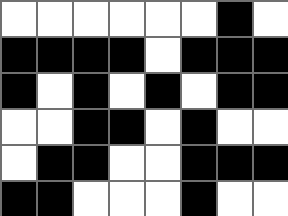[["white", "white", "white", "white", "white", "white", "black", "white"], ["black", "black", "black", "black", "white", "black", "black", "black"], ["black", "white", "black", "white", "black", "white", "black", "black"], ["white", "white", "black", "black", "white", "black", "white", "white"], ["white", "black", "black", "white", "white", "black", "black", "black"], ["black", "black", "white", "white", "white", "black", "white", "white"]]